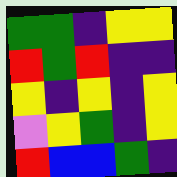[["green", "green", "indigo", "yellow", "yellow"], ["red", "green", "red", "indigo", "indigo"], ["yellow", "indigo", "yellow", "indigo", "yellow"], ["violet", "yellow", "green", "indigo", "yellow"], ["red", "blue", "blue", "green", "indigo"]]